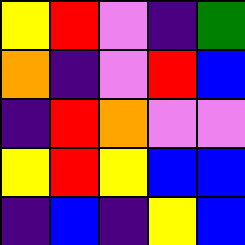[["yellow", "red", "violet", "indigo", "green"], ["orange", "indigo", "violet", "red", "blue"], ["indigo", "red", "orange", "violet", "violet"], ["yellow", "red", "yellow", "blue", "blue"], ["indigo", "blue", "indigo", "yellow", "blue"]]